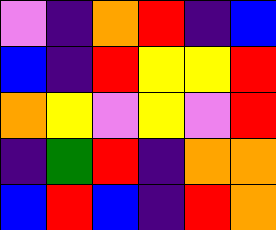[["violet", "indigo", "orange", "red", "indigo", "blue"], ["blue", "indigo", "red", "yellow", "yellow", "red"], ["orange", "yellow", "violet", "yellow", "violet", "red"], ["indigo", "green", "red", "indigo", "orange", "orange"], ["blue", "red", "blue", "indigo", "red", "orange"]]